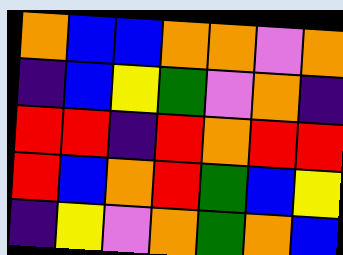[["orange", "blue", "blue", "orange", "orange", "violet", "orange"], ["indigo", "blue", "yellow", "green", "violet", "orange", "indigo"], ["red", "red", "indigo", "red", "orange", "red", "red"], ["red", "blue", "orange", "red", "green", "blue", "yellow"], ["indigo", "yellow", "violet", "orange", "green", "orange", "blue"]]